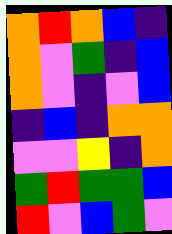[["orange", "red", "orange", "blue", "indigo"], ["orange", "violet", "green", "indigo", "blue"], ["orange", "violet", "indigo", "violet", "blue"], ["indigo", "blue", "indigo", "orange", "orange"], ["violet", "violet", "yellow", "indigo", "orange"], ["green", "red", "green", "green", "blue"], ["red", "violet", "blue", "green", "violet"]]